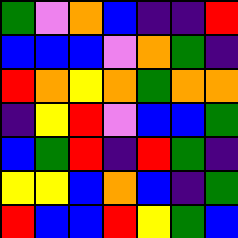[["green", "violet", "orange", "blue", "indigo", "indigo", "red"], ["blue", "blue", "blue", "violet", "orange", "green", "indigo"], ["red", "orange", "yellow", "orange", "green", "orange", "orange"], ["indigo", "yellow", "red", "violet", "blue", "blue", "green"], ["blue", "green", "red", "indigo", "red", "green", "indigo"], ["yellow", "yellow", "blue", "orange", "blue", "indigo", "green"], ["red", "blue", "blue", "red", "yellow", "green", "blue"]]